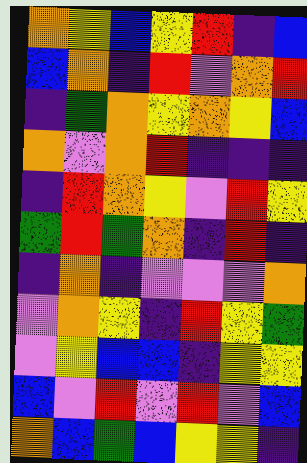[["orange", "yellow", "blue", "yellow", "red", "indigo", "blue"], ["blue", "orange", "indigo", "red", "violet", "orange", "red"], ["indigo", "green", "orange", "yellow", "orange", "yellow", "blue"], ["orange", "violet", "orange", "red", "indigo", "indigo", "indigo"], ["indigo", "red", "orange", "yellow", "violet", "red", "yellow"], ["green", "red", "green", "orange", "indigo", "red", "indigo"], ["indigo", "orange", "indigo", "violet", "violet", "violet", "orange"], ["violet", "orange", "yellow", "indigo", "red", "yellow", "green"], ["violet", "yellow", "blue", "blue", "indigo", "yellow", "yellow"], ["blue", "violet", "red", "violet", "red", "violet", "blue"], ["orange", "blue", "green", "blue", "yellow", "yellow", "indigo"]]